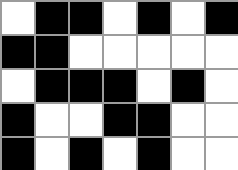[["white", "black", "black", "white", "black", "white", "black"], ["black", "black", "white", "white", "white", "white", "white"], ["white", "black", "black", "black", "white", "black", "white"], ["black", "white", "white", "black", "black", "white", "white"], ["black", "white", "black", "white", "black", "white", "white"]]